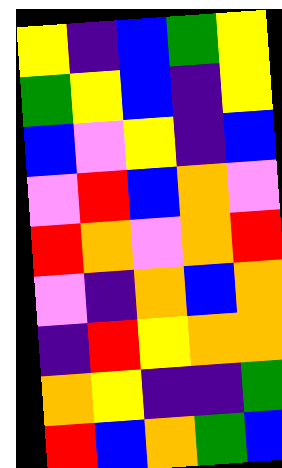[["yellow", "indigo", "blue", "green", "yellow"], ["green", "yellow", "blue", "indigo", "yellow"], ["blue", "violet", "yellow", "indigo", "blue"], ["violet", "red", "blue", "orange", "violet"], ["red", "orange", "violet", "orange", "red"], ["violet", "indigo", "orange", "blue", "orange"], ["indigo", "red", "yellow", "orange", "orange"], ["orange", "yellow", "indigo", "indigo", "green"], ["red", "blue", "orange", "green", "blue"]]